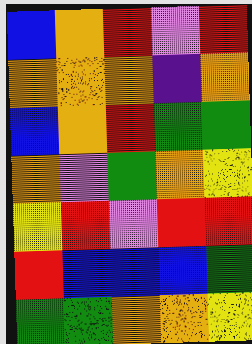[["blue", "orange", "red", "violet", "red"], ["orange", "orange", "orange", "indigo", "orange"], ["blue", "orange", "red", "green", "green"], ["orange", "violet", "green", "orange", "yellow"], ["yellow", "red", "violet", "red", "red"], ["red", "blue", "blue", "blue", "green"], ["green", "green", "orange", "orange", "yellow"]]